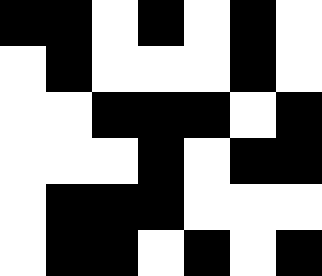[["black", "black", "white", "black", "white", "black", "white"], ["white", "black", "white", "white", "white", "black", "white"], ["white", "white", "black", "black", "black", "white", "black"], ["white", "white", "white", "black", "white", "black", "black"], ["white", "black", "black", "black", "white", "white", "white"], ["white", "black", "black", "white", "black", "white", "black"]]